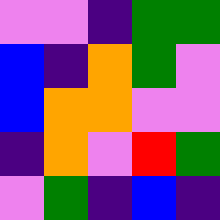[["violet", "violet", "indigo", "green", "green"], ["blue", "indigo", "orange", "green", "violet"], ["blue", "orange", "orange", "violet", "violet"], ["indigo", "orange", "violet", "red", "green"], ["violet", "green", "indigo", "blue", "indigo"]]